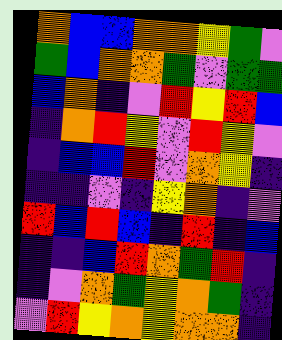[["orange", "blue", "blue", "orange", "orange", "yellow", "green", "violet"], ["green", "blue", "orange", "orange", "green", "violet", "green", "green"], ["blue", "orange", "indigo", "violet", "red", "yellow", "red", "blue"], ["indigo", "orange", "red", "yellow", "violet", "red", "yellow", "violet"], ["indigo", "blue", "blue", "red", "violet", "orange", "yellow", "indigo"], ["indigo", "indigo", "violet", "indigo", "yellow", "orange", "indigo", "violet"], ["red", "blue", "red", "blue", "indigo", "red", "indigo", "blue"], ["indigo", "indigo", "blue", "red", "orange", "green", "red", "indigo"], ["indigo", "violet", "orange", "green", "yellow", "orange", "green", "indigo"], ["violet", "red", "yellow", "orange", "yellow", "orange", "orange", "indigo"]]